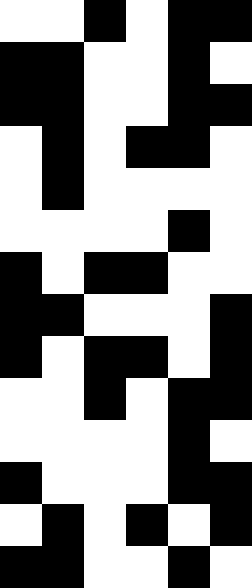[["white", "white", "black", "white", "black", "black"], ["black", "black", "white", "white", "black", "white"], ["black", "black", "white", "white", "black", "black"], ["white", "black", "white", "black", "black", "white"], ["white", "black", "white", "white", "white", "white"], ["white", "white", "white", "white", "black", "white"], ["black", "white", "black", "black", "white", "white"], ["black", "black", "white", "white", "white", "black"], ["black", "white", "black", "black", "white", "black"], ["white", "white", "black", "white", "black", "black"], ["white", "white", "white", "white", "black", "white"], ["black", "white", "white", "white", "black", "black"], ["white", "black", "white", "black", "white", "black"], ["black", "black", "white", "white", "black", "white"]]